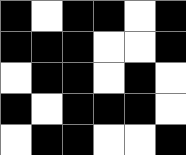[["black", "white", "black", "black", "white", "black"], ["black", "black", "black", "white", "white", "black"], ["white", "black", "black", "white", "black", "white"], ["black", "white", "black", "black", "black", "white"], ["white", "black", "black", "white", "white", "black"]]